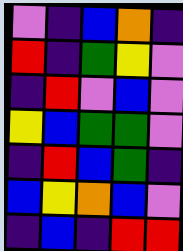[["violet", "indigo", "blue", "orange", "indigo"], ["red", "indigo", "green", "yellow", "violet"], ["indigo", "red", "violet", "blue", "violet"], ["yellow", "blue", "green", "green", "violet"], ["indigo", "red", "blue", "green", "indigo"], ["blue", "yellow", "orange", "blue", "violet"], ["indigo", "blue", "indigo", "red", "red"]]